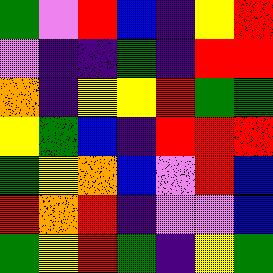[["green", "violet", "red", "blue", "indigo", "yellow", "red"], ["violet", "indigo", "indigo", "green", "indigo", "red", "red"], ["orange", "indigo", "yellow", "yellow", "red", "green", "green"], ["yellow", "green", "blue", "indigo", "red", "red", "red"], ["green", "yellow", "orange", "blue", "violet", "red", "blue"], ["red", "orange", "red", "indigo", "violet", "violet", "blue"], ["green", "yellow", "red", "green", "indigo", "yellow", "green"]]